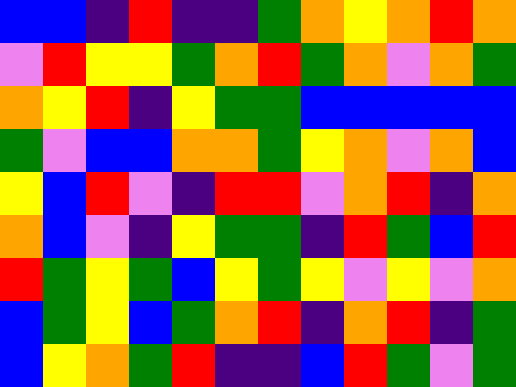[["blue", "blue", "indigo", "red", "indigo", "indigo", "green", "orange", "yellow", "orange", "red", "orange"], ["violet", "red", "yellow", "yellow", "green", "orange", "red", "green", "orange", "violet", "orange", "green"], ["orange", "yellow", "red", "indigo", "yellow", "green", "green", "blue", "blue", "blue", "blue", "blue"], ["green", "violet", "blue", "blue", "orange", "orange", "green", "yellow", "orange", "violet", "orange", "blue"], ["yellow", "blue", "red", "violet", "indigo", "red", "red", "violet", "orange", "red", "indigo", "orange"], ["orange", "blue", "violet", "indigo", "yellow", "green", "green", "indigo", "red", "green", "blue", "red"], ["red", "green", "yellow", "green", "blue", "yellow", "green", "yellow", "violet", "yellow", "violet", "orange"], ["blue", "green", "yellow", "blue", "green", "orange", "red", "indigo", "orange", "red", "indigo", "green"], ["blue", "yellow", "orange", "green", "red", "indigo", "indigo", "blue", "red", "green", "violet", "green"]]